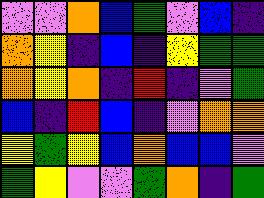[["violet", "violet", "orange", "blue", "green", "violet", "blue", "indigo"], ["orange", "yellow", "indigo", "blue", "indigo", "yellow", "green", "green"], ["orange", "yellow", "orange", "indigo", "red", "indigo", "violet", "green"], ["blue", "indigo", "red", "blue", "indigo", "violet", "orange", "orange"], ["yellow", "green", "yellow", "blue", "orange", "blue", "blue", "violet"], ["green", "yellow", "violet", "violet", "green", "orange", "indigo", "green"]]